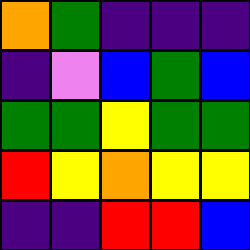[["orange", "green", "indigo", "indigo", "indigo"], ["indigo", "violet", "blue", "green", "blue"], ["green", "green", "yellow", "green", "green"], ["red", "yellow", "orange", "yellow", "yellow"], ["indigo", "indigo", "red", "red", "blue"]]